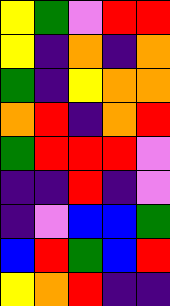[["yellow", "green", "violet", "red", "red"], ["yellow", "indigo", "orange", "indigo", "orange"], ["green", "indigo", "yellow", "orange", "orange"], ["orange", "red", "indigo", "orange", "red"], ["green", "red", "red", "red", "violet"], ["indigo", "indigo", "red", "indigo", "violet"], ["indigo", "violet", "blue", "blue", "green"], ["blue", "red", "green", "blue", "red"], ["yellow", "orange", "red", "indigo", "indigo"]]